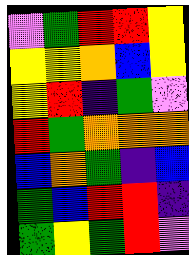[["violet", "green", "red", "red", "yellow"], ["yellow", "yellow", "orange", "blue", "yellow"], ["yellow", "red", "indigo", "green", "violet"], ["red", "green", "orange", "orange", "orange"], ["blue", "orange", "green", "indigo", "blue"], ["green", "blue", "red", "red", "indigo"], ["green", "yellow", "green", "red", "violet"]]